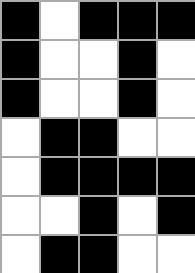[["black", "white", "black", "black", "black"], ["black", "white", "white", "black", "white"], ["black", "white", "white", "black", "white"], ["white", "black", "black", "white", "white"], ["white", "black", "black", "black", "black"], ["white", "white", "black", "white", "black"], ["white", "black", "black", "white", "white"]]